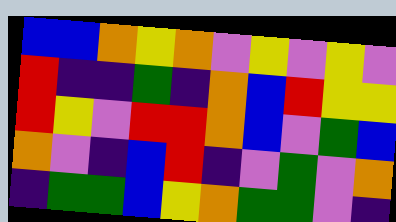[["blue", "blue", "orange", "yellow", "orange", "violet", "yellow", "violet", "yellow", "violet"], ["red", "indigo", "indigo", "green", "indigo", "orange", "blue", "red", "yellow", "yellow"], ["red", "yellow", "violet", "red", "red", "orange", "blue", "violet", "green", "blue"], ["orange", "violet", "indigo", "blue", "red", "indigo", "violet", "green", "violet", "orange"], ["indigo", "green", "green", "blue", "yellow", "orange", "green", "green", "violet", "indigo"]]